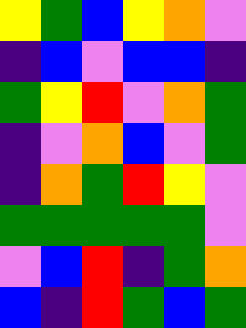[["yellow", "green", "blue", "yellow", "orange", "violet"], ["indigo", "blue", "violet", "blue", "blue", "indigo"], ["green", "yellow", "red", "violet", "orange", "green"], ["indigo", "violet", "orange", "blue", "violet", "green"], ["indigo", "orange", "green", "red", "yellow", "violet"], ["green", "green", "green", "green", "green", "violet"], ["violet", "blue", "red", "indigo", "green", "orange"], ["blue", "indigo", "red", "green", "blue", "green"]]